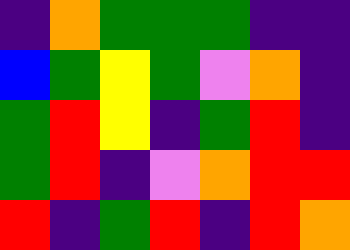[["indigo", "orange", "green", "green", "green", "indigo", "indigo"], ["blue", "green", "yellow", "green", "violet", "orange", "indigo"], ["green", "red", "yellow", "indigo", "green", "red", "indigo"], ["green", "red", "indigo", "violet", "orange", "red", "red"], ["red", "indigo", "green", "red", "indigo", "red", "orange"]]